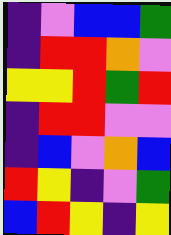[["indigo", "violet", "blue", "blue", "green"], ["indigo", "red", "red", "orange", "violet"], ["yellow", "yellow", "red", "green", "red"], ["indigo", "red", "red", "violet", "violet"], ["indigo", "blue", "violet", "orange", "blue"], ["red", "yellow", "indigo", "violet", "green"], ["blue", "red", "yellow", "indigo", "yellow"]]